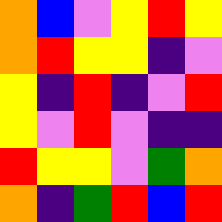[["orange", "blue", "violet", "yellow", "red", "yellow"], ["orange", "red", "yellow", "yellow", "indigo", "violet"], ["yellow", "indigo", "red", "indigo", "violet", "red"], ["yellow", "violet", "red", "violet", "indigo", "indigo"], ["red", "yellow", "yellow", "violet", "green", "orange"], ["orange", "indigo", "green", "red", "blue", "red"]]